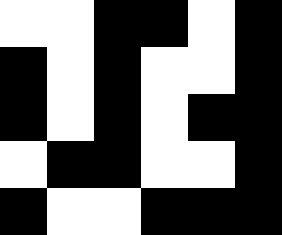[["white", "white", "black", "black", "white", "black"], ["black", "white", "black", "white", "white", "black"], ["black", "white", "black", "white", "black", "black"], ["white", "black", "black", "white", "white", "black"], ["black", "white", "white", "black", "black", "black"]]